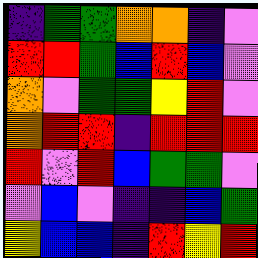[["indigo", "green", "green", "orange", "orange", "indigo", "violet"], ["red", "red", "green", "blue", "red", "blue", "violet"], ["orange", "violet", "green", "green", "yellow", "red", "violet"], ["orange", "red", "red", "indigo", "red", "red", "red"], ["red", "violet", "red", "blue", "green", "green", "violet"], ["violet", "blue", "violet", "indigo", "indigo", "blue", "green"], ["yellow", "blue", "blue", "indigo", "red", "yellow", "red"]]